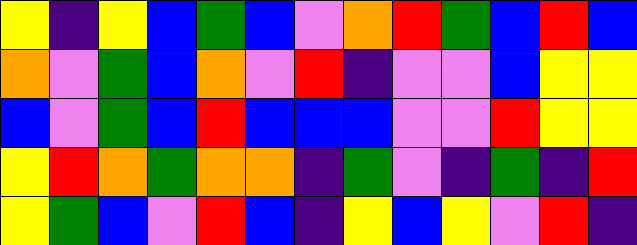[["yellow", "indigo", "yellow", "blue", "green", "blue", "violet", "orange", "red", "green", "blue", "red", "blue"], ["orange", "violet", "green", "blue", "orange", "violet", "red", "indigo", "violet", "violet", "blue", "yellow", "yellow"], ["blue", "violet", "green", "blue", "red", "blue", "blue", "blue", "violet", "violet", "red", "yellow", "yellow"], ["yellow", "red", "orange", "green", "orange", "orange", "indigo", "green", "violet", "indigo", "green", "indigo", "red"], ["yellow", "green", "blue", "violet", "red", "blue", "indigo", "yellow", "blue", "yellow", "violet", "red", "indigo"]]